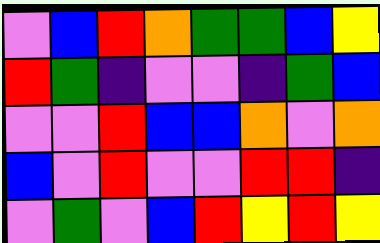[["violet", "blue", "red", "orange", "green", "green", "blue", "yellow"], ["red", "green", "indigo", "violet", "violet", "indigo", "green", "blue"], ["violet", "violet", "red", "blue", "blue", "orange", "violet", "orange"], ["blue", "violet", "red", "violet", "violet", "red", "red", "indigo"], ["violet", "green", "violet", "blue", "red", "yellow", "red", "yellow"]]